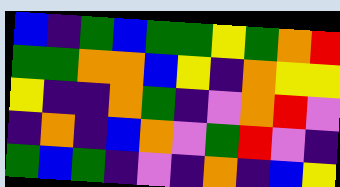[["blue", "indigo", "green", "blue", "green", "green", "yellow", "green", "orange", "red"], ["green", "green", "orange", "orange", "blue", "yellow", "indigo", "orange", "yellow", "yellow"], ["yellow", "indigo", "indigo", "orange", "green", "indigo", "violet", "orange", "red", "violet"], ["indigo", "orange", "indigo", "blue", "orange", "violet", "green", "red", "violet", "indigo"], ["green", "blue", "green", "indigo", "violet", "indigo", "orange", "indigo", "blue", "yellow"]]